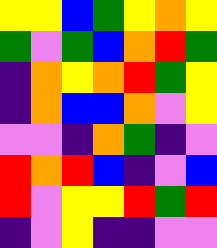[["yellow", "yellow", "blue", "green", "yellow", "orange", "yellow"], ["green", "violet", "green", "blue", "orange", "red", "green"], ["indigo", "orange", "yellow", "orange", "red", "green", "yellow"], ["indigo", "orange", "blue", "blue", "orange", "violet", "yellow"], ["violet", "violet", "indigo", "orange", "green", "indigo", "violet"], ["red", "orange", "red", "blue", "indigo", "violet", "blue"], ["red", "violet", "yellow", "yellow", "red", "green", "red"], ["indigo", "violet", "yellow", "indigo", "indigo", "violet", "violet"]]